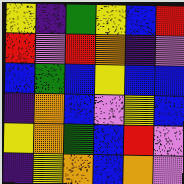[["yellow", "indigo", "green", "yellow", "blue", "red"], ["red", "violet", "red", "orange", "indigo", "violet"], ["blue", "green", "blue", "yellow", "blue", "blue"], ["indigo", "orange", "blue", "violet", "yellow", "blue"], ["yellow", "orange", "green", "blue", "red", "violet"], ["indigo", "yellow", "orange", "blue", "orange", "violet"]]